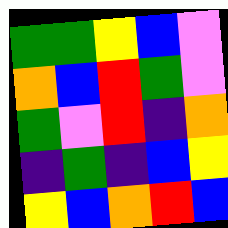[["green", "green", "yellow", "blue", "violet"], ["orange", "blue", "red", "green", "violet"], ["green", "violet", "red", "indigo", "orange"], ["indigo", "green", "indigo", "blue", "yellow"], ["yellow", "blue", "orange", "red", "blue"]]